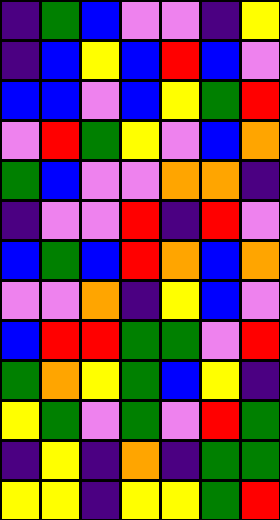[["indigo", "green", "blue", "violet", "violet", "indigo", "yellow"], ["indigo", "blue", "yellow", "blue", "red", "blue", "violet"], ["blue", "blue", "violet", "blue", "yellow", "green", "red"], ["violet", "red", "green", "yellow", "violet", "blue", "orange"], ["green", "blue", "violet", "violet", "orange", "orange", "indigo"], ["indigo", "violet", "violet", "red", "indigo", "red", "violet"], ["blue", "green", "blue", "red", "orange", "blue", "orange"], ["violet", "violet", "orange", "indigo", "yellow", "blue", "violet"], ["blue", "red", "red", "green", "green", "violet", "red"], ["green", "orange", "yellow", "green", "blue", "yellow", "indigo"], ["yellow", "green", "violet", "green", "violet", "red", "green"], ["indigo", "yellow", "indigo", "orange", "indigo", "green", "green"], ["yellow", "yellow", "indigo", "yellow", "yellow", "green", "red"]]